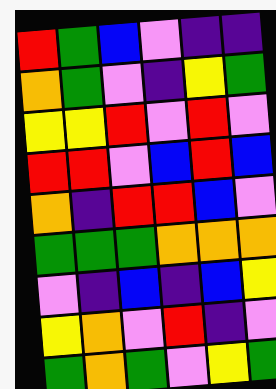[["red", "green", "blue", "violet", "indigo", "indigo"], ["orange", "green", "violet", "indigo", "yellow", "green"], ["yellow", "yellow", "red", "violet", "red", "violet"], ["red", "red", "violet", "blue", "red", "blue"], ["orange", "indigo", "red", "red", "blue", "violet"], ["green", "green", "green", "orange", "orange", "orange"], ["violet", "indigo", "blue", "indigo", "blue", "yellow"], ["yellow", "orange", "violet", "red", "indigo", "violet"], ["green", "orange", "green", "violet", "yellow", "green"]]